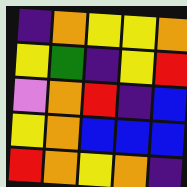[["indigo", "orange", "yellow", "yellow", "orange"], ["yellow", "green", "indigo", "yellow", "red"], ["violet", "orange", "red", "indigo", "blue"], ["yellow", "orange", "blue", "blue", "blue"], ["red", "orange", "yellow", "orange", "indigo"]]